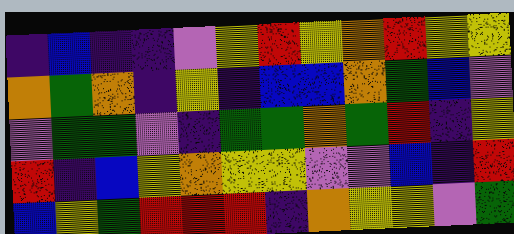[["indigo", "blue", "indigo", "indigo", "violet", "yellow", "red", "yellow", "orange", "red", "yellow", "yellow"], ["orange", "green", "orange", "indigo", "yellow", "indigo", "blue", "blue", "orange", "green", "blue", "violet"], ["violet", "green", "green", "violet", "indigo", "green", "green", "orange", "green", "red", "indigo", "yellow"], ["red", "indigo", "blue", "yellow", "orange", "yellow", "yellow", "violet", "violet", "blue", "indigo", "red"], ["blue", "yellow", "green", "red", "red", "red", "indigo", "orange", "yellow", "yellow", "violet", "green"]]